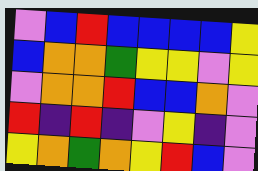[["violet", "blue", "red", "blue", "blue", "blue", "blue", "yellow"], ["blue", "orange", "orange", "green", "yellow", "yellow", "violet", "yellow"], ["violet", "orange", "orange", "red", "blue", "blue", "orange", "violet"], ["red", "indigo", "red", "indigo", "violet", "yellow", "indigo", "violet"], ["yellow", "orange", "green", "orange", "yellow", "red", "blue", "violet"]]